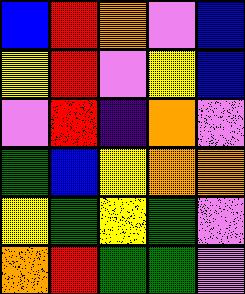[["blue", "red", "orange", "violet", "blue"], ["yellow", "red", "violet", "yellow", "blue"], ["violet", "red", "indigo", "orange", "violet"], ["green", "blue", "yellow", "orange", "orange"], ["yellow", "green", "yellow", "green", "violet"], ["orange", "red", "green", "green", "violet"]]